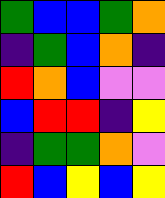[["green", "blue", "blue", "green", "orange"], ["indigo", "green", "blue", "orange", "indigo"], ["red", "orange", "blue", "violet", "violet"], ["blue", "red", "red", "indigo", "yellow"], ["indigo", "green", "green", "orange", "violet"], ["red", "blue", "yellow", "blue", "yellow"]]